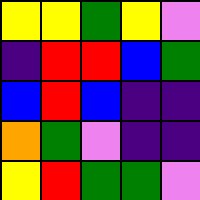[["yellow", "yellow", "green", "yellow", "violet"], ["indigo", "red", "red", "blue", "green"], ["blue", "red", "blue", "indigo", "indigo"], ["orange", "green", "violet", "indigo", "indigo"], ["yellow", "red", "green", "green", "violet"]]